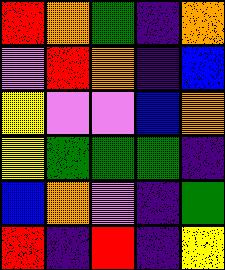[["red", "orange", "green", "indigo", "orange"], ["violet", "red", "orange", "indigo", "blue"], ["yellow", "violet", "violet", "blue", "orange"], ["yellow", "green", "green", "green", "indigo"], ["blue", "orange", "violet", "indigo", "green"], ["red", "indigo", "red", "indigo", "yellow"]]